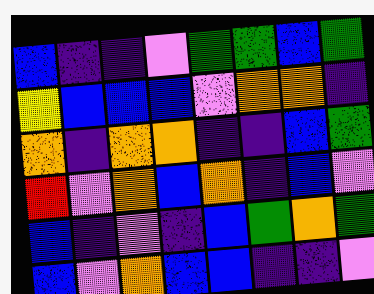[["blue", "indigo", "indigo", "violet", "green", "green", "blue", "green"], ["yellow", "blue", "blue", "blue", "violet", "orange", "orange", "indigo"], ["orange", "indigo", "orange", "orange", "indigo", "indigo", "blue", "green"], ["red", "violet", "orange", "blue", "orange", "indigo", "blue", "violet"], ["blue", "indigo", "violet", "indigo", "blue", "green", "orange", "green"], ["blue", "violet", "orange", "blue", "blue", "indigo", "indigo", "violet"]]